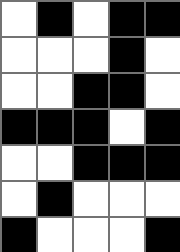[["white", "black", "white", "black", "black"], ["white", "white", "white", "black", "white"], ["white", "white", "black", "black", "white"], ["black", "black", "black", "white", "black"], ["white", "white", "black", "black", "black"], ["white", "black", "white", "white", "white"], ["black", "white", "white", "white", "black"]]